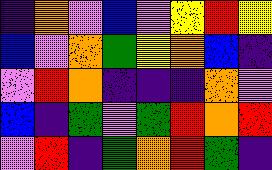[["indigo", "orange", "violet", "blue", "violet", "yellow", "red", "yellow"], ["blue", "violet", "orange", "green", "yellow", "orange", "blue", "indigo"], ["violet", "red", "orange", "indigo", "indigo", "indigo", "orange", "violet"], ["blue", "indigo", "green", "violet", "green", "red", "orange", "red"], ["violet", "red", "indigo", "green", "orange", "red", "green", "indigo"]]